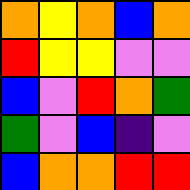[["orange", "yellow", "orange", "blue", "orange"], ["red", "yellow", "yellow", "violet", "violet"], ["blue", "violet", "red", "orange", "green"], ["green", "violet", "blue", "indigo", "violet"], ["blue", "orange", "orange", "red", "red"]]